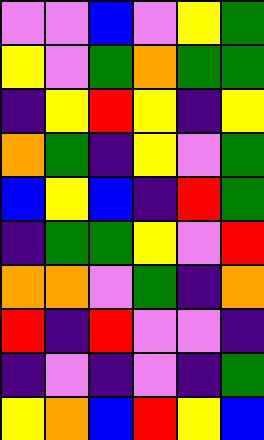[["violet", "violet", "blue", "violet", "yellow", "green"], ["yellow", "violet", "green", "orange", "green", "green"], ["indigo", "yellow", "red", "yellow", "indigo", "yellow"], ["orange", "green", "indigo", "yellow", "violet", "green"], ["blue", "yellow", "blue", "indigo", "red", "green"], ["indigo", "green", "green", "yellow", "violet", "red"], ["orange", "orange", "violet", "green", "indigo", "orange"], ["red", "indigo", "red", "violet", "violet", "indigo"], ["indigo", "violet", "indigo", "violet", "indigo", "green"], ["yellow", "orange", "blue", "red", "yellow", "blue"]]